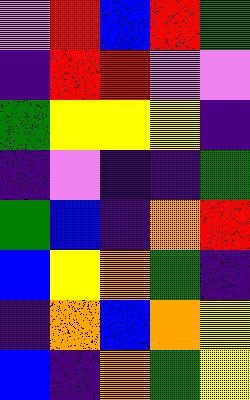[["violet", "red", "blue", "red", "green"], ["indigo", "red", "red", "violet", "violet"], ["green", "yellow", "yellow", "yellow", "indigo"], ["indigo", "violet", "indigo", "indigo", "green"], ["green", "blue", "indigo", "orange", "red"], ["blue", "yellow", "orange", "green", "indigo"], ["indigo", "orange", "blue", "orange", "yellow"], ["blue", "indigo", "orange", "green", "yellow"]]